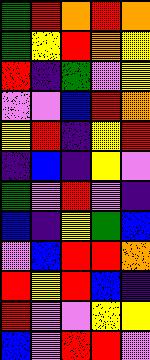[["green", "red", "orange", "red", "orange"], ["green", "yellow", "red", "orange", "yellow"], ["red", "indigo", "green", "violet", "yellow"], ["violet", "violet", "blue", "red", "orange"], ["yellow", "red", "indigo", "yellow", "red"], ["indigo", "blue", "indigo", "yellow", "violet"], ["green", "violet", "red", "violet", "indigo"], ["blue", "indigo", "yellow", "green", "blue"], ["violet", "blue", "red", "red", "orange"], ["red", "yellow", "red", "blue", "indigo"], ["red", "violet", "violet", "yellow", "yellow"], ["blue", "violet", "red", "red", "violet"]]